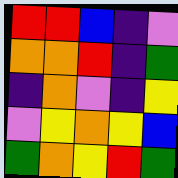[["red", "red", "blue", "indigo", "violet"], ["orange", "orange", "red", "indigo", "green"], ["indigo", "orange", "violet", "indigo", "yellow"], ["violet", "yellow", "orange", "yellow", "blue"], ["green", "orange", "yellow", "red", "green"]]